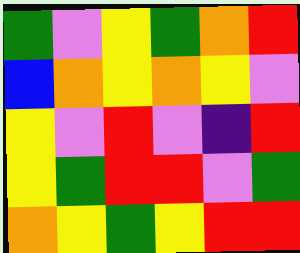[["green", "violet", "yellow", "green", "orange", "red"], ["blue", "orange", "yellow", "orange", "yellow", "violet"], ["yellow", "violet", "red", "violet", "indigo", "red"], ["yellow", "green", "red", "red", "violet", "green"], ["orange", "yellow", "green", "yellow", "red", "red"]]